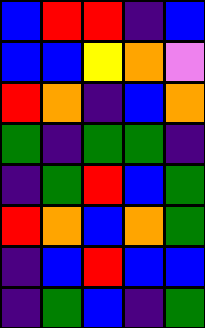[["blue", "red", "red", "indigo", "blue"], ["blue", "blue", "yellow", "orange", "violet"], ["red", "orange", "indigo", "blue", "orange"], ["green", "indigo", "green", "green", "indigo"], ["indigo", "green", "red", "blue", "green"], ["red", "orange", "blue", "orange", "green"], ["indigo", "blue", "red", "blue", "blue"], ["indigo", "green", "blue", "indigo", "green"]]